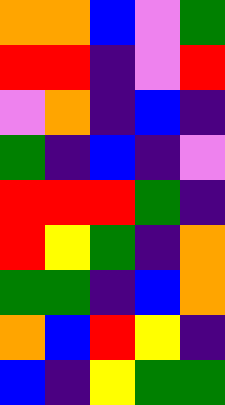[["orange", "orange", "blue", "violet", "green"], ["red", "red", "indigo", "violet", "red"], ["violet", "orange", "indigo", "blue", "indigo"], ["green", "indigo", "blue", "indigo", "violet"], ["red", "red", "red", "green", "indigo"], ["red", "yellow", "green", "indigo", "orange"], ["green", "green", "indigo", "blue", "orange"], ["orange", "blue", "red", "yellow", "indigo"], ["blue", "indigo", "yellow", "green", "green"]]